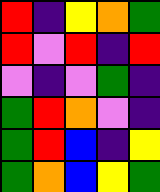[["red", "indigo", "yellow", "orange", "green"], ["red", "violet", "red", "indigo", "red"], ["violet", "indigo", "violet", "green", "indigo"], ["green", "red", "orange", "violet", "indigo"], ["green", "red", "blue", "indigo", "yellow"], ["green", "orange", "blue", "yellow", "green"]]